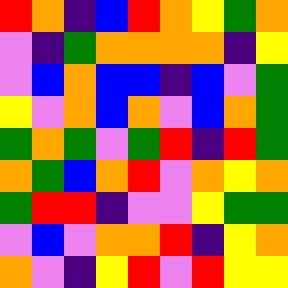[["red", "orange", "indigo", "blue", "red", "orange", "yellow", "green", "orange"], ["violet", "indigo", "green", "orange", "orange", "orange", "orange", "indigo", "yellow"], ["violet", "blue", "orange", "blue", "blue", "indigo", "blue", "violet", "green"], ["yellow", "violet", "orange", "blue", "orange", "violet", "blue", "orange", "green"], ["green", "orange", "green", "violet", "green", "red", "indigo", "red", "green"], ["orange", "green", "blue", "orange", "red", "violet", "orange", "yellow", "orange"], ["green", "red", "red", "indigo", "violet", "violet", "yellow", "green", "green"], ["violet", "blue", "violet", "orange", "orange", "red", "indigo", "yellow", "orange"], ["orange", "violet", "indigo", "yellow", "red", "violet", "red", "yellow", "yellow"]]